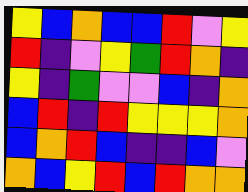[["yellow", "blue", "orange", "blue", "blue", "red", "violet", "yellow"], ["red", "indigo", "violet", "yellow", "green", "red", "orange", "indigo"], ["yellow", "indigo", "green", "violet", "violet", "blue", "indigo", "orange"], ["blue", "red", "indigo", "red", "yellow", "yellow", "yellow", "orange"], ["blue", "orange", "red", "blue", "indigo", "indigo", "blue", "violet"], ["orange", "blue", "yellow", "red", "blue", "red", "orange", "orange"]]